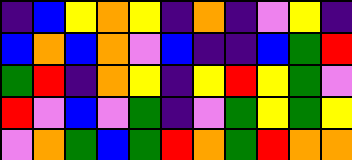[["indigo", "blue", "yellow", "orange", "yellow", "indigo", "orange", "indigo", "violet", "yellow", "indigo"], ["blue", "orange", "blue", "orange", "violet", "blue", "indigo", "indigo", "blue", "green", "red"], ["green", "red", "indigo", "orange", "yellow", "indigo", "yellow", "red", "yellow", "green", "violet"], ["red", "violet", "blue", "violet", "green", "indigo", "violet", "green", "yellow", "green", "yellow"], ["violet", "orange", "green", "blue", "green", "red", "orange", "green", "red", "orange", "orange"]]